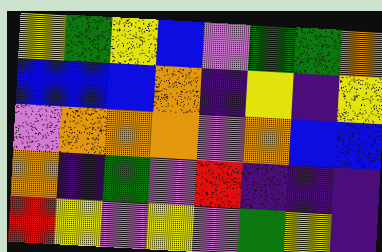[["yellow", "green", "yellow", "blue", "violet", "green", "green", "orange"], ["blue", "blue", "blue", "orange", "indigo", "yellow", "indigo", "yellow"], ["violet", "orange", "orange", "orange", "violet", "orange", "blue", "blue"], ["orange", "indigo", "green", "violet", "red", "indigo", "indigo", "indigo"], ["red", "yellow", "violet", "yellow", "violet", "green", "yellow", "indigo"]]